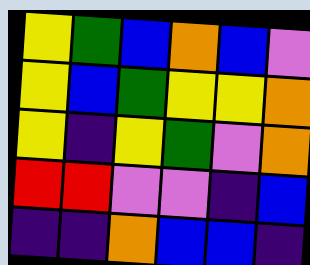[["yellow", "green", "blue", "orange", "blue", "violet"], ["yellow", "blue", "green", "yellow", "yellow", "orange"], ["yellow", "indigo", "yellow", "green", "violet", "orange"], ["red", "red", "violet", "violet", "indigo", "blue"], ["indigo", "indigo", "orange", "blue", "blue", "indigo"]]